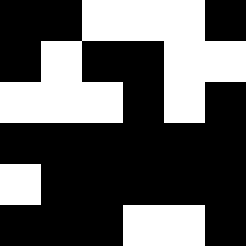[["black", "black", "white", "white", "white", "black"], ["black", "white", "black", "black", "white", "white"], ["white", "white", "white", "black", "white", "black"], ["black", "black", "black", "black", "black", "black"], ["white", "black", "black", "black", "black", "black"], ["black", "black", "black", "white", "white", "black"]]